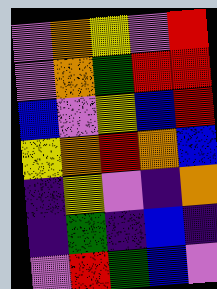[["violet", "orange", "yellow", "violet", "red"], ["violet", "orange", "green", "red", "red"], ["blue", "violet", "yellow", "blue", "red"], ["yellow", "orange", "red", "orange", "blue"], ["indigo", "yellow", "violet", "indigo", "orange"], ["indigo", "green", "indigo", "blue", "indigo"], ["violet", "red", "green", "blue", "violet"]]